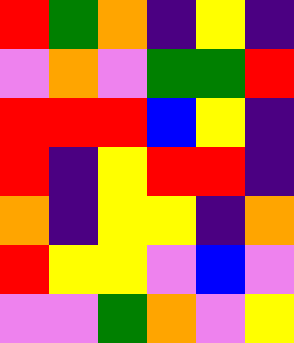[["red", "green", "orange", "indigo", "yellow", "indigo"], ["violet", "orange", "violet", "green", "green", "red"], ["red", "red", "red", "blue", "yellow", "indigo"], ["red", "indigo", "yellow", "red", "red", "indigo"], ["orange", "indigo", "yellow", "yellow", "indigo", "orange"], ["red", "yellow", "yellow", "violet", "blue", "violet"], ["violet", "violet", "green", "orange", "violet", "yellow"]]